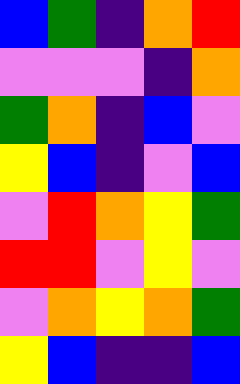[["blue", "green", "indigo", "orange", "red"], ["violet", "violet", "violet", "indigo", "orange"], ["green", "orange", "indigo", "blue", "violet"], ["yellow", "blue", "indigo", "violet", "blue"], ["violet", "red", "orange", "yellow", "green"], ["red", "red", "violet", "yellow", "violet"], ["violet", "orange", "yellow", "orange", "green"], ["yellow", "blue", "indigo", "indigo", "blue"]]